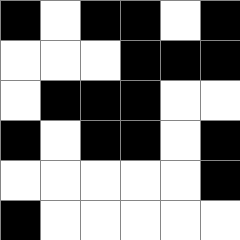[["black", "white", "black", "black", "white", "black"], ["white", "white", "white", "black", "black", "black"], ["white", "black", "black", "black", "white", "white"], ["black", "white", "black", "black", "white", "black"], ["white", "white", "white", "white", "white", "black"], ["black", "white", "white", "white", "white", "white"]]